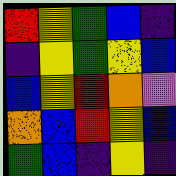[["red", "yellow", "green", "blue", "indigo"], ["indigo", "yellow", "green", "yellow", "blue"], ["blue", "yellow", "red", "orange", "violet"], ["orange", "blue", "red", "yellow", "blue"], ["green", "blue", "indigo", "yellow", "indigo"]]